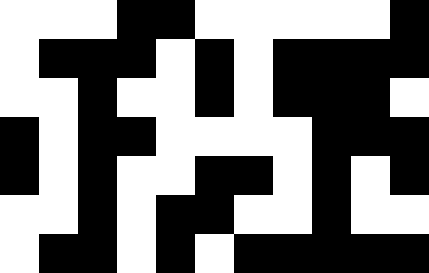[["white", "white", "white", "black", "black", "white", "white", "white", "white", "white", "black"], ["white", "black", "black", "black", "white", "black", "white", "black", "black", "black", "black"], ["white", "white", "black", "white", "white", "black", "white", "black", "black", "black", "white"], ["black", "white", "black", "black", "white", "white", "white", "white", "black", "black", "black"], ["black", "white", "black", "white", "white", "black", "black", "white", "black", "white", "black"], ["white", "white", "black", "white", "black", "black", "white", "white", "black", "white", "white"], ["white", "black", "black", "white", "black", "white", "black", "black", "black", "black", "black"]]